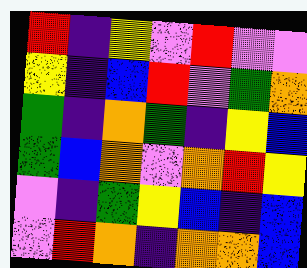[["red", "indigo", "yellow", "violet", "red", "violet", "violet"], ["yellow", "indigo", "blue", "red", "violet", "green", "orange"], ["green", "indigo", "orange", "green", "indigo", "yellow", "blue"], ["green", "blue", "orange", "violet", "orange", "red", "yellow"], ["violet", "indigo", "green", "yellow", "blue", "indigo", "blue"], ["violet", "red", "orange", "indigo", "orange", "orange", "blue"]]